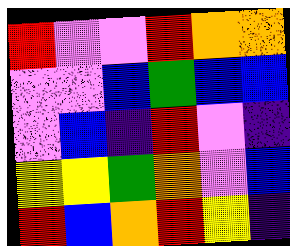[["red", "violet", "violet", "red", "orange", "orange"], ["violet", "violet", "blue", "green", "blue", "blue"], ["violet", "blue", "indigo", "red", "violet", "indigo"], ["yellow", "yellow", "green", "orange", "violet", "blue"], ["red", "blue", "orange", "red", "yellow", "indigo"]]